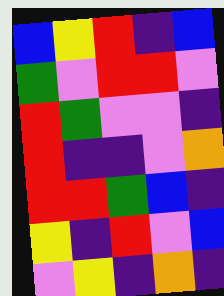[["blue", "yellow", "red", "indigo", "blue"], ["green", "violet", "red", "red", "violet"], ["red", "green", "violet", "violet", "indigo"], ["red", "indigo", "indigo", "violet", "orange"], ["red", "red", "green", "blue", "indigo"], ["yellow", "indigo", "red", "violet", "blue"], ["violet", "yellow", "indigo", "orange", "indigo"]]